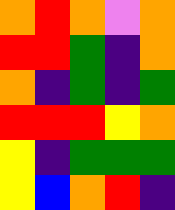[["orange", "red", "orange", "violet", "orange"], ["red", "red", "green", "indigo", "orange"], ["orange", "indigo", "green", "indigo", "green"], ["red", "red", "red", "yellow", "orange"], ["yellow", "indigo", "green", "green", "green"], ["yellow", "blue", "orange", "red", "indigo"]]